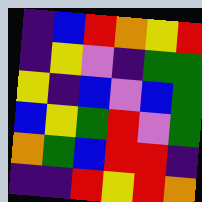[["indigo", "blue", "red", "orange", "yellow", "red"], ["indigo", "yellow", "violet", "indigo", "green", "green"], ["yellow", "indigo", "blue", "violet", "blue", "green"], ["blue", "yellow", "green", "red", "violet", "green"], ["orange", "green", "blue", "red", "red", "indigo"], ["indigo", "indigo", "red", "yellow", "red", "orange"]]